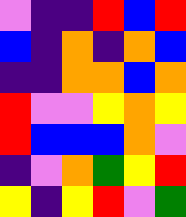[["violet", "indigo", "indigo", "red", "blue", "red"], ["blue", "indigo", "orange", "indigo", "orange", "blue"], ["indigo", "indigo", "orange", "orange", "blue", "orange"], ["red", "violet", "violet", "yellow", "orange", "yellow"], ["red", "blue", "blue", "blue", "orange", "violet"], ["indigo", "violet", "orange", "green", "yellow", "red"], ["yellow", "indigo", "yellow", "red", "violet", "green"]]